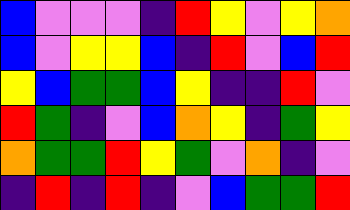[["blue", "violet", "violet", "violet", "indigo", "red", "yellow", "violet", "yellow", "orange"], ["blue", "violet", "yellow", "yellow", "blue", "indigo", "red", "violet", "blue", "red"], ["yellow", "blue", "green", "green", "blue", "yellow", "indigo", "indigo", "red", "violet"], ["red", "green", "indigo", "violet", "blue", "orange", "yellow", "indigo", "green", "yellow"], ["orange", "green", "green", "red", "yellow", "green", "violet", "orange", "indigo", "violet"], ["indigo", "red", "indigo", "red", "indigo", "violet", "blue", "green", "green", "red"]]